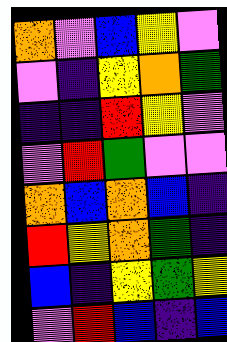[["orange", "violet", "blue", "yellow", "violet"], ["violet", "indigo", "yellow", "orange", "green"], ["indigo", "indigo", "red", "yellow", "violet"], ["violet", "red", "green", "violet", "violet"], ["orange", "blue", "orange", "blue", "indigo"], ["red", "yellow", "orange", "green", "indigo"], ["blue", "indigo", "yellow", "green", "yellow"], ["violet", "red", "blue", "indigo", "blue"]]